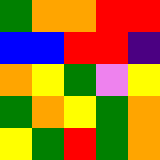[["green", "orange", "orange", "red", "red"], ["blue", "blue", "red", "red", "indigo"], ["orange", "yellow", "green", "violet", "yellow"], ["green", "orange", "yellow", "green", "orange"], ["yellow", "green", "red", "green", "orange"]]